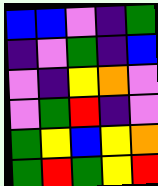[["blue", "blue", "violet", "indigo", "green"], ["indigo", "violet", "green", "indigo", "blue"], ["violet", "indigo", "yellow", "orange", "violet"], ["violet", "green", "red", "indigo", "violet"], ["green", "yellow", "blue", "yellow", "orange"], ["green", "red", "green", "yellow", "red"]]